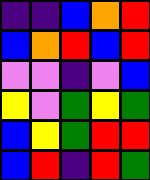[["indigo", "indigo", "blue", "orange", "red"], ["blue", "orange", "red", "blue", "red"], ["violet", "violet", "indigo", "violet", "blue"], ["yellow", "violet", "green", "yellow", "green"], ["blue", "yellow", "green", "red", "red"], ["blue", "red", "indigo", "red", "green"]]